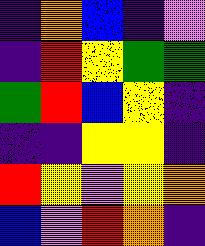[["indigo", "orange", "blue", "indigo", "violet"], ["indigo", "red", "yellow", "green", "green"], ["green", "red", "blue", "yellow", "indigo"], ["indigo", "indigo", "yellow", "yellow", "indigo"], ["red", "yellow", "violet", "yellow", "orange"], ["blue", "violet", "red", "orange", "indigo"]]